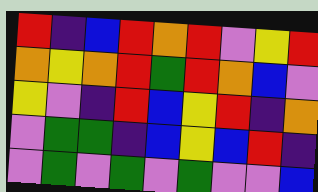[["red", "indigo", "blue", "red", "orange", "red", "violet", "yellow", "red"], ["orange", "yellow", "orange", "red", "green", "red", "orange", "blue", "violet"], ["yellow", "violet", "indigo", "red", "blue", "yellow", "red", "indigo", "orange"], ["violet", "green", "green", "indigo", "blue", "yellow", "blue", "red", "indigo"], ["violet", "green", "violet", "green", "violet", "green", "violet", "violet", "blue"]]